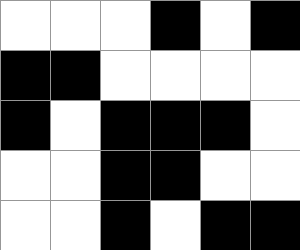[["white", "white", "white", "black", "white", "black"], ["black", "black", "white", "white", "white", "white"], ["black", "white", "black", "black", "black", "white"], ["white", "white", "black", "black", "white", "white"], ["white", "white", "black", "white", "black", "black"]]